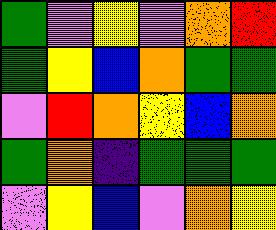[["green", "violet", "yellow", "violet", "orange", "red"], ["green", "yellow", "blue", "orange", "green", "green"], ["violet", "red", "orange", "yellow", "blue", "orange"], ["green", "orange", "indigo", "green", "green", "green"], ["violet", "yellow", "blue", "violet", "orange", "yellow"]]